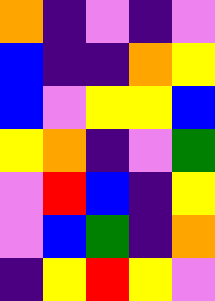[["orange", "indigo", "violet", "indigo", "violet"], ["blue", "indigo", "indigo", "orange", "yellow"], ["blue", "violet", "yellow", "yellow", "blue"], ["yellow", "orange", "indigo", "violet", "green"], ["violet", "red", "blue", "indigo", "yellow"], ["violet", "blue", "green", "indigo", "orange"], ["indigo", "yellow", "red", "yellow", "violet"]]